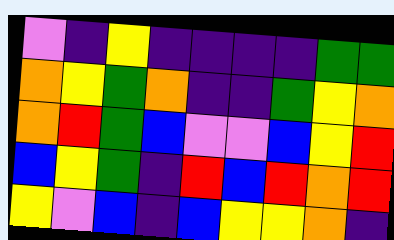[["violet", "indigo", "yellow", "indigo", "indigo", "indigo", "indigo", "green", "green"], ["orange", "yellow", "green", "orange", "indigo", "indigo", "green", "yellow", "orange"], ["orange", "red", "green", "blue", "violet", "violet", "blue", "yellow", "red"], ["blue", "yellow", "green", "indigo", "red", "blue", "red", "orange", "red"], ["yellow", "violet", "blue", "indigo", "blue", "yellow", "yellow", "orange", "indigo"]]